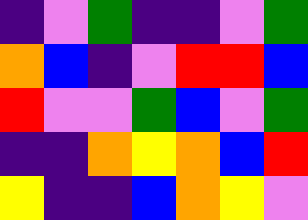[["indigo", "violet", "green", "indigo", "indigo", "violet", "green"], ["orange", "blue", "indigo", "violet", "red", "red", "blue"], ["red", "violet", "violet", "green", "blue", "violet", "green"], ["indigo", "indigo", "orange", "yellow", "orange", "blue", "red"], ["yellow", "indigo", "indigo", "blue", "orange", "yellow", "violet"]]